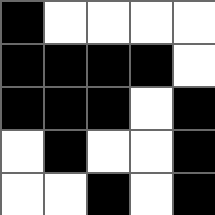[["black", "white", "white", "white", "white"], ["black", "black", "black", "black", "white"], ["black", "black", "black", "white", "black"], ["white", "black", "white", "white", "black"], ["white", "white", "black", "white", "black"]]